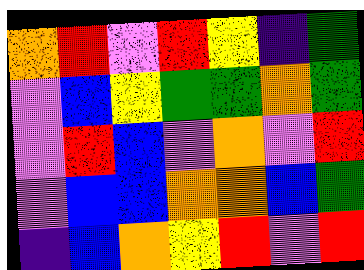[["orange", "red", "violet", "red", "yellow", "indigo", "green"], ["violet", "blue", "yellow", "green", "green", "orange", "green"], ["violet", "red", "blue", "violet", "orange", "violet", "red"], ["violet", "blue", "blue", "orange", "orange", "blue", "green"], ["indigo", "blue", "orange", "yellow", "red", "violet", "red"]]